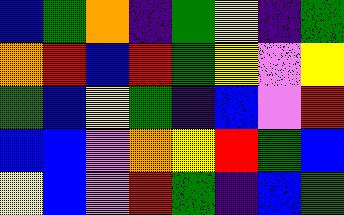[["blue", "green", "orange", "indigo", "green", "yellow", "indigo", "green"], ["orange", "red", "blue", "red", "green", "yellow", "violet", "yellow"], ["green", "blue", "yellow", "green", "indigo", "blue", "violet", "red"], ["blue", "blue", "violet", "orange", "yellow", "red", "green", "blue"], ["yellow", "blue", "violet", "red", "green", "indigo", "blue", "green"]]